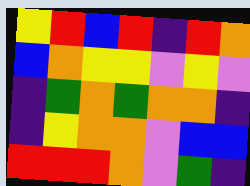[["yellow", "red", "blue", "red", "indigo", "red", "orange"], ["blue", "orange", "yellow", "yellow", "violet", "yellow", "violet"], ["indigo", "green", "orange", "green", "orange", "orange", "indigo"], ["indigo", "yellow", "orange", "orange", "violet", "blue", "blue"], ["red", "red", "red", "orange", "violet", "green", "indigo"]]